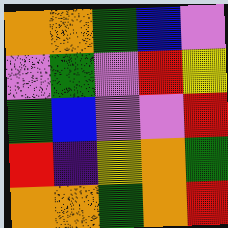[["orange", "orange", "green", "blue", "violet"], ["violet", "green", "violet", "red", "yellow"], ["green", "blue", "violet", "violet", "red"], ["red", "indigo", "yellow", "orange", "green"], ["orange", "orange", "green", "orange", "red"]]